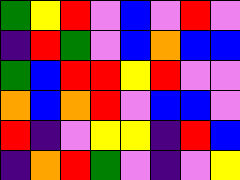[["green", "yellow", "red", "violet", "blue", "violet", "red", "violet"], ["indigo", "red", "green", "violet", "blue", "orange", "blue", "blue"], ["green", "blue", "red", "red", "yellow", "red", "violet", "violet"], ["orange", "blue", "orange", "red", "violet", "blue", "blue", "violet"], ["red", "indigo", "violet", "yellow", "yellow", "indigo", "red", "blue"], ["indigo", "orange", "red", "green", "violet", "indigo", "violet", "yellow"]]